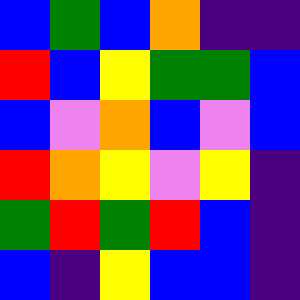[["blue", "green", "blue", "orange", "indigo", "indigo"], ["red", "blue", "yellow", "green", "green", "blue"], ["blue", "violet", "orange", "blue", "violet", "blue"], ["red", "orange", "yellow", "violet", "yellow", "indigo"], ["green", "red", "green", "red", "blue", "indigo"], ["blue", "indigo", "yellow", "blue", "blue", "indigo"]]